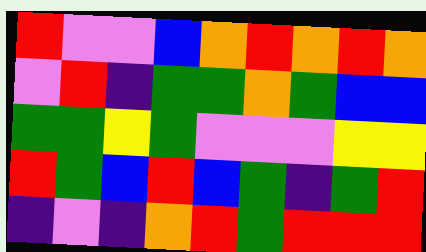[["red", "violet", "violet", "blue", "orange", "red", "orange", "red", "orange"], ["violet", "red", "indigo", "green", "green", "orange", "green", "blue", "blue"], ["green", "green", "yellow", "green", "violet", "violet", "violet", "yellow", "yellow"], ["red", "green", "blue", "red", "blue", "green", "indigo", "green", "red"], ["indigo", "violet", "indigo", "orange", "red", "green", "red", "red", "red"]]